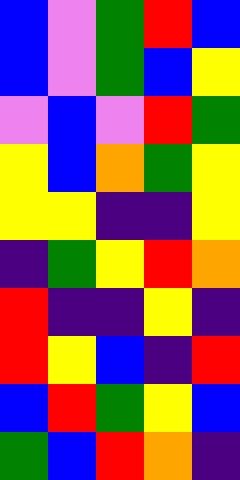[["blue", "violet", "green", "red", "blue"], ["blue", "violet", "green", "blue", "yellow"], ["violet", "blue", "violet", "red", "green"], ["yellow", "blue", "orange", "green", "yellow"], ["yellow", "yellow", "indigo", "indigo", "yellow"], ["indigo", "green", "yellow", "red", "orange"], ["red", "indigo", "indigo", "yellow", "indigo"], ["red", "yellow", "blue", "indigo", "red"], ["blue", "red", "green", "yellow", "blue"], ["green", "blue", "red", "orange", "indigo"]]